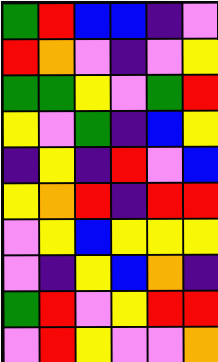[["green", "red", "blue", "blue", "indigo", "violet"], ["red", "orange", "violet", "indigo", "violet", "yellow"], ["green", "green", "yellow", "violet", "green", "red"], ["yellow", "violet", "green", "indigo", "blue", "yellow"], ["indigo", "yellow", "indigo", "red", "violet", "blue"], ["yellow", "orange", "red", "indigo", "red", "red"], ["violet", "yellow", "blue", "yellow", "yellow", "yellow"], ["violet", "indigo", "yellow", "blue", "orange", "indigo"], ["green", "red", "violet", "yellow", "red", "red"], ["violet", "red", "yellow", "violet", "violet", "orange"]]